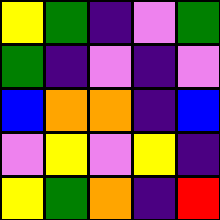[["yellow", "green", "indigo", "violet", "green"], ["green", "indigo", "violet", "indigo", "violet"], ["blue", "orange", "orange", "indigo", "blue"], ["violet", "yellow", "violet", "yellow", "indigo"], ["yellow", "green", "orange", "indigo", "red"]]